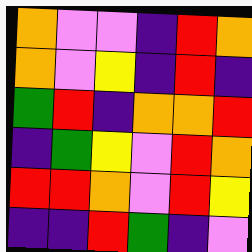[["orange", "violet", "violet", "indigo", "red", "orange"], ["orange", "violet", "yellow", "indigo", "red", "indigo"], ["green", "red", "indigo", "orange", "orange", "red"], ["indigo", "green", "yellow", "violet", "red", "orange"], ["red", "red", "orange", "violet", "red", "yellow"], ["indigo", "indigo", "red", "green", "indigo", "violet"]]